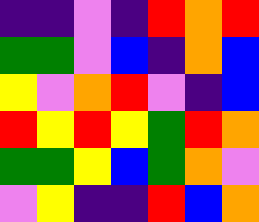[["indigo", "indigo", "violet", "indigo", "red", "orange", "red"], ["green", "green", "violet", "blue", "indigo", "orange", "blue"], ["yellow", "violet", "orange", "red", "violet", "indigo", "blue"], ["red", "yellow", "red", "yellow", "green", "red", "orange"], ["green", "green", "yellow", "blue", "green", "orange", "violet"], ["violet", "yellow", "indigo", "indigo", "red", "blue", "orange"]]